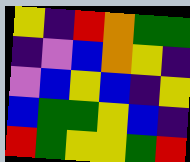[["yellow", "indigo", "red", "orange", "green", "green"], ["indigo", "violet", "blue", "orange", "yellow", "indigo"], ["violet", "blue", "yellow", "blue", "indigo", "yellow"], ["blue", "green", "green", "yellow", "blue", "indigo"], ["red", "green", "yellow", "yellow", "green", "red"]]